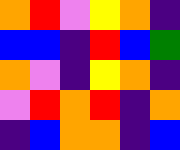[["orange", "red", "violet", "yellow", "orange", "indigo"], ["blue", "blue", "indigo", "red", "blue", "green"], ["orange", "violet", "indigo", "yellow", "orange", "indigo"], ["violet", "red", "orange", "red", "indigo", "orange"], ["indigo", "blue", "orange", "orange", "indigo", "blue"]]